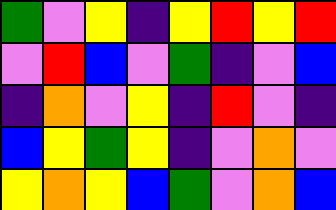[["green", "violet", "yellow", "indigo", "yellow", "red", "yellow", "red"], ["violet", "red", "blue", "violet", "green", "indigo", "violet", "blue"], ["indigo", "orange", "violet", "yellow", "indigo", "red", "violet", "indigo"], ["blue", "yellow", "green", "yellow", "indigo", "violet", "orange", "violet"], ["yellow", "orange", "yellow", "blue", "green", "violet", "orange", "blue"]]